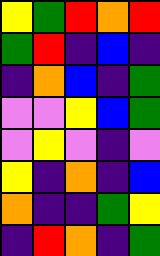[["yellow", "green", "red", "orange", "red"], ["green", "red", "indigo", "blue", "indigo"], ["indigo", "orange", "blue", "indigo", "green"], ["violet", "violet", "yellow", "blue", "green"], ["violet", "yellow", "violet", "indigo", "violet"], ["yellow", "indigo", "orange", "indigo", "blue"], ["orange", "indigo", "indigo", "green", "yellow"], ["indigo", "red", "orange", "indigo", "green"]]